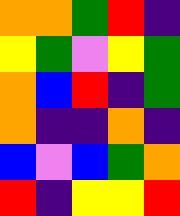[["orange", "orange", "green", "red", "indigo"], ["yellow", "green", "violet", "yellow", "green"], ["orange", "blue", "red", "indigo", "green"], ["orange", "indigo", "indigo", "orange", "indigo"], ["blue", "violet", "blue", "green", "orange"], ["red", "indigo", "yellow", "yellow", "red"]]